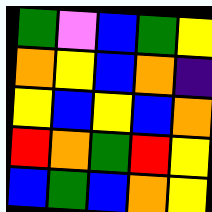[["green", "violet", "blue", "green", "yellow"], ["orange", "yellow", "blue", "orange", "indigo"], ["yellow", "blue", "yellow", "blue", "orange"], ["red", "orange", "green", "red", "yellow"], ["blue", "green", "blue", "orange", "yellow"]]